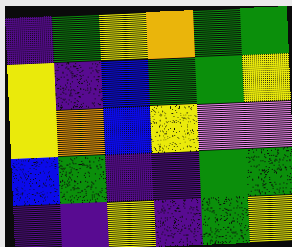[["indigo", "green", "yellow", "orange", "green", "green"], ["yellow", "indigo", "blue", "green", "green", "yellow"], ["yellow", "orange", "blue", "yellow", "violet", "violet"], ["blue", "green", "indigo", "indigo", "green", "green"], ["indigo", "indigo", "yellow", "indigo", "green", "yellow"]]